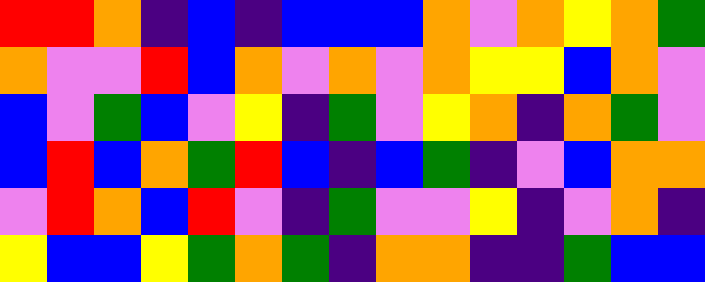[["red", "red", "orange", "indigo", "blue", "indigo", "blue", "blue", "blue", "orange", "violet", "orange", "yellow", "orange", "green"], ["orange", "violet", "violet", "red", "blue", "orange", "violet", "orange", "violet", "orange", "yellow", "yellow", "blue", "orange", "violet"], ["blue", "violet", "green", "blue", "violet", "yellow", "indigo", "green", "violet", "yellow", "orange", "indigo", "orange", "green", "violet"], ["blue", "red", "blue", "orange", "green", "red", "blue", "indigo", "blue", "green", "indigo", "violet", "blue", "orange", "orange"], ["violet", "red", "orange", "blue", "red", "violet", "indigo", "green", "violet", "violet", "yellow", "indigo", "violet", "orange", "indigo"], ["yellow", "blue", "blue", "yellow", "green", "orange", "green", "indigo", "orange", "orange", "indigo", "indigo", "green", "blue", "blue"]]